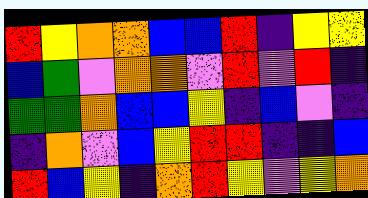[["red", "yellow", "orange", "orange", "blue", "blue", "red", "indigo", "yellow", "yellow"], ["blue", "green", "violet", "orange", "orange", "violet", "red", "violet", "red", "indigo"], ["green", "green", "orange", "blue", "blue", "yellow", "indigo", "blue", "violet", "indigo"], ["indigo", "orange", "violet", "blue", "yellow", "red", "red", "indigo", "indigo", "blue"], ["red", "blue", "yellow", "indigo", "orange", "red", "yellow", "violet", "yellow", "orange"]]